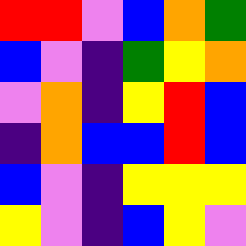[["red", "red", "violet", "blue", "orange", "green"], ["blue", "violet", "indigo", "green", "yellow", "orange"], ["violet", "orange", "indigo", "yellow", "red", "blue"], ["indigo", "orange", "blue", "blue", "red", "blue"], ["blue", "violet", "indigo", "yellow", "yellow", "yellow"], ["yellow", "violet", "indigo", "blue", "yellow", "violet"]]